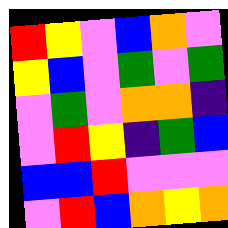[["red", "yellow", "violet", "blue", "orange", "violet"], ["yellow", "blue", "violet", "green", "violet", "green"], ["violet", "green", "violet", "orange", "orange", "indigo"], ["violet", "red", "yellow", "indigo", "green", "blue"], ["blue", "blue", "red", "violet", "violet", "violet"], ["violet", "red", "blue", "orange", "yellow", "orange"]]